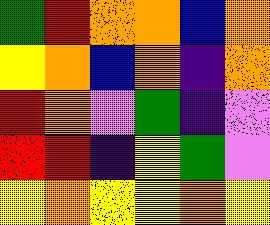[["green", "red", "orange", "orange", "blue", "orange"], ["yellow", "orange", "blue", "orange", "indigo", "orange"], ["red", "orange", "violet", "green", "indigo", "violet"], ["red", "red", "indigo", "yellow", "green", "violet"], ["yellow", "orange", "yellow", "yellow", "orange", "yellow"]]